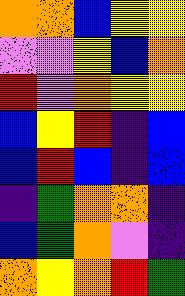[["orange", "orange", "blue", "yellow", "yellow"], ["violet", "violet", "yellow", "blue", "orange"], ["red", "violet", "orange", "yellow", "yellow"], ["blue", "yellow", "red", "indigo", "blue"], ["blue", "red", "blue", "indigo", "blue"], ["indigo", "green", "orange", "orange", "indigo"], ["blue", "green", "orange", "violet", "indigo"], ["orange", "yellow", "orange", "red", "green"]]